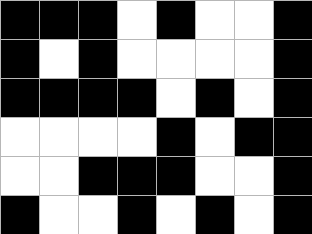[["black", "black", "black", "white", "black", "white", "white", "black"], ["black", "white", "black", "white", "white", "white", "white", "black"], ["black", "black", "black", "black", "white", "black", "white", "black"], ["white", "white", "white", "white", "black", "white", "black", "black"], ["white", "white", "black", "black", "black", "white", "white", "black"], ["black", "white", "white", "black", "white", "black", "white", "black"]]